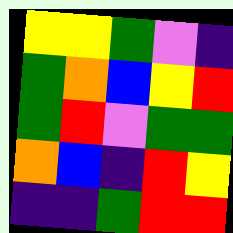[["yellow", "yellow", "green", "violet", "indigo"], ["green", "orange", "blue", "yellow", "red"], ["green", "red", "violet", "green", "green"], ["orange", "blue", "indigo", "red", "yellow"], ["indigo", "indigo", "green", "red", "red"]]